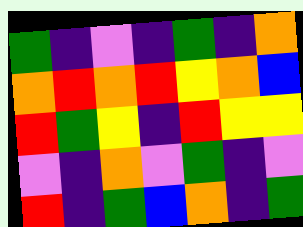[["green", "indigo", "violet", "indigo", "green", "indigo", "orange"], ["orange", "red", "orange", "red", "yellow", "orange", "blue"], ["red", "green", "yellow", "indigo", "red", "yellow", "yellow"], ["violet", "indigo", "orange", "violet", "green", "indigo", "violet"], ["red", "indigo", "green", "blue", "orange", "indigo", "green"]]